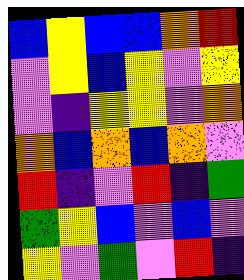[["blue", "yellow", "blue", "blue", "orange", "red"], ["violet", "yellow", "blue", "yellow", "violet", "yellow"], ["violet", "indigo", "yellow", "yellow", "violet", "orange"], ["orange", "blue", "orange", "blue", "orange", "violet"], ["red", "indigo", "violet", "red", "indigo", "green"], ["green", "yellow", "blue", "violet", "blue", "violet"], ["yellow", "violet", "green", "violet", "red", "indigo"]]